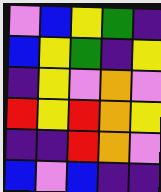[["violet", "blue", "yellow", "green", "indigo"], ["blue", "yellow", "green", "indigo", "yellow"], ["indigo", "yellow", "violet", "orange", "violet"], ["red", "yellow", "red", "orange", "yellow"], ["indigo", "indigo", "red", "orange", "violet"], ["blue", "violet", "blue", "indigo", "indigo"]]